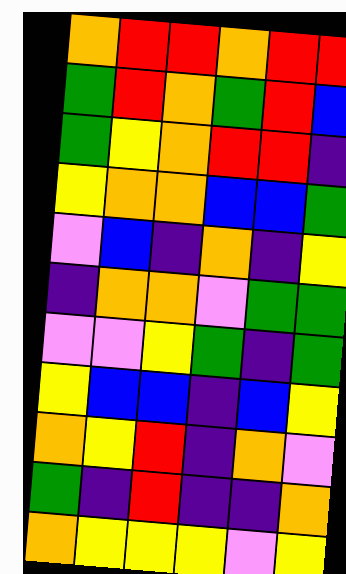[["orange", "red", "red", "orange", "red", "red"], ["green", "red", "orange", "green", "red", "blue"], ["green", "yellow", "orange", "red", "red", "indigo"], ["yellow", "orange", "orange", "blue", "blue", "green"], ["violet", "blue", "indigo", "orange", "indigo", "yellow"], ["indigo", "orange", "orange", "violet", "green", "green"], ["violet", "violet", "yellow", "green", "indigo", "green"], ["yellow", "blue", "blue", "indigo", "blue", "yellow"], ["orange", "yellow", "red", "indigo", "orange", "violet"], ["green", "indigo", "red", "indigo", "indigo", "orange"], ["orange", "yellow", "yellow", "yellow", "violet", "yellow"]]